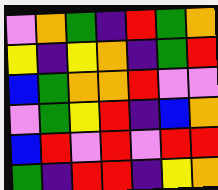[["violet", "orange", "green", "indigo", "red", "green", "orange"], ["yellow", "indigo", "yellow", "orange", "indigo", "green", "red"], ["blue", "green", "orange", "orange", "red", "violet", "violet"], ["violet", "green", "yellow", "red", "indigo", "blue", "orange"], ["blue", "red", "violet", "red", "violet", "red", "red"], ["green", "indigo", "red", "red", "indigo", "yellow", "orange"]]